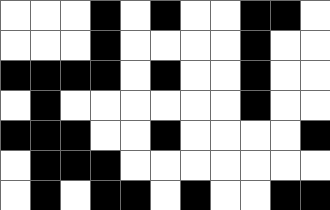[["white", "white", "white", "black", "white", "black", "white", "white", "black", "black", "white"], ["white", "white", "white", "black", "white", "white", "white", "white", "black", "white", "white"], ["black", "black", "black", "black", "white", "black", "white", "white", "black", "white", "white"], ["white", "black", "white", "white", "white", "white", "white", "white", "black", "white", "white"], ["black", "black", "black", "white", "white", "black", "white", "white", "white", "white", "black"], ["white", "black", "black", "black", "white", "white", "white", "white", "white", "white", "white"], ["white", "black", "white", "black", "black", "white", "black", "white", "white", "black", "black"]]